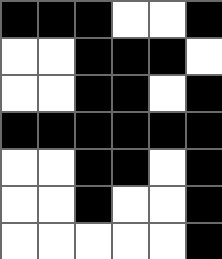[["black", "black", "black", "white", "white", "black"], ["white", "white", "black", "black", "black", "white"], ["white", "white", "black", "black", "white", "black"], ["black", "black", "black", "black", "black", "black"], ["white", "white", "black", "black", "white", "black"], ["white", "white", "black", "white", "white", "black"], ["white", "white", "white", "white", "white", "black"]]